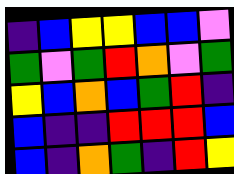[["indigo", "blue", "yellow", "yellow", "blue", "blue", "violet"], ["green", "violet", "green", "red", "orange", "violet", "green"], ["yellow", "blue", "orange", "blue", "green", "red", "indigo"], ["blue", "indigo", "indigo", "red", "red", "red", "blue"], ["blue", "indigo", "orange", "green", "indigo", "red", "yellow"]]